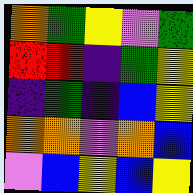[["orange", "green", "yellow", "violet", "green"], ["red", "red", "indigo", "green", "yellow"], ["indigo", "green", "indigo", "blue", "yellow"], ["orange", "orange", "violet", "orange", "blue"], ["violet", "blue", "yellow", "blue", "yellow"]]